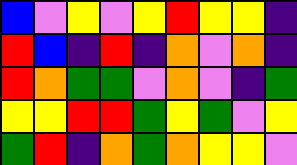[["blue", "violet", "yellow", "violet", "yellow", "red", "yellow", "yellow", "indigo"], ["red", "blue", "indigo", "red", "indigo", "orange", "violet", "orange", "indigo"], ["red", "orange", "green", "green", "violet", "orange", "violet", "indigo", "green"], ["yellow", "yellow", "red", "red", "green", "yellow", "green", "violet", "yellow"], ["green", "red", "indigo", "orange", "green", "orange", "yellow", "yellow", "violet"]]